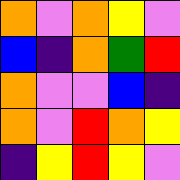[["orange", "violet", "orange", "yellow", "violet"], ["blue", "indigo", "orange", "green", "red"], ["orange", "violet", "violet", "blue", "indigo"], ["orange", "violet", "red", "orange", "yellow"], ["indigo", "yellow", "red", "yellow", "violet"]]